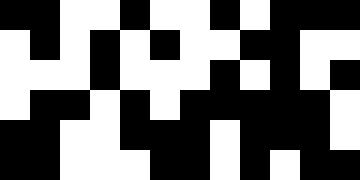[["black", "black", "white", "white", "black", "white", "white", "black", "white", "black", "black", "black"], ["white", "black", "white", "black", "white", "black", "white", "white", "black", "black", "white", "white"], ["white", "white", "white", "black", "white", "white", "white", "black", "white", "black", "white", "black"], ["white", "black", "black", "white", "black", "white", "black", "black", "black", "black", "black", "white"], ["black", "black", "white", "white", "black", "black", "black", "white", "black", "black", "black", "white"], ["black", "black", "white", "white", "white", "black", "black", "white", "black", "white", "black", "black"]]